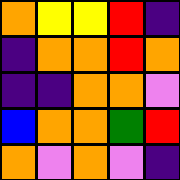[["orange", "yellow", "yellow", "red", "indigo"], ["indigo", "orange", "orange", "red", "orange"], ["indigo", "indigo", "orange", "orange", "violet"], ["blue", "orange", "orange", "green", "red"], ["orange", "violet", "orange", "violet", "indigo"]]